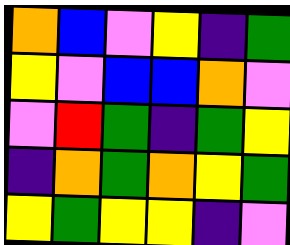[["orange", "blue", "violet", "yellow", "indigo", "green"], ["yellow", "violet", "blue", "blue", "orange", "violet"], ["violet", "red", "green", "indigo", "green", "yellow"], ["indigo", "orange", "green", "orange", "yellow", "green"], ["yellow", "green", "yellow", "yellow", "indigo", "violet"]]